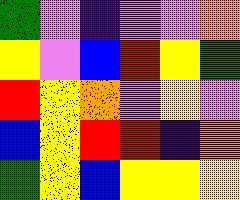[["green", "violet", "indigo", "violet", "violet", "orange"], ["yellow", "violet", "blue", "red", "yellow", "green"], ["red", "yellow", "orange", "violet", "yellow", "violet"], ["blue", "yellow", "red", "red", "indigo", "orange"], ["green", "yellow", "blue", "yellow", "yellow", "yellow"]]